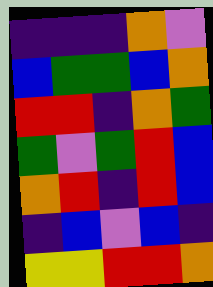[["indigo", "indigo", "indigo", "orange", "violet"], ["blue", "green", "green", "blue", "orange"], ["red", "red", "indigo", "orange", "green"], ["green", "violet", "green", "red", "blue"], ["orange", "red", "indigo", "red", "blue"], ["indigo", "blue", "violet", "blue", "indigo"], ["yellow", "yellow", "red", "red", "orange"]]